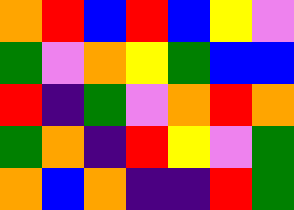[["orange", "red", "blue", "red", "blue", "yellow", "violet"], ["green", "violet", "orange", "yellow", "green", "blue", "blue"], ["red", "indigo", "green", "violet", "orange", "red", "orange"], ["green", "orange", "indigo", "red", "yellow", "violet", "green"], ["orange", "blue", "orange", "indigo", "indigo", "red", "green"]]